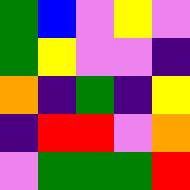[["green", "blue", "violet", "yellow", "violet"], ["green", "yellow", "violet", "violet", "indigo"], ["orange", "indigo", "green", "indigo", "yellow"], ["indigo", "red", "red", "violet", "orange"], ["violet", "green", "green", "green", "red"]]